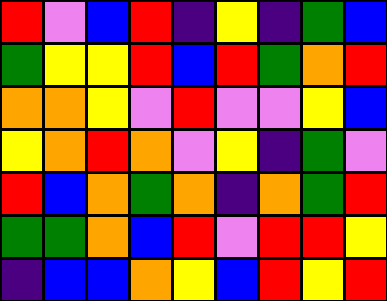[["red", "violet", "blue", "red", "indigo", "yellow", "indigo", "green", "blue"], ["green", "yellow", "yellow", "red", "blue", "red", "green", "orange", "red"], ["orange", "orange", "yellow", "violet", "red", "violet", "violet", "yellow", "blue"], ["yellow", "orange", "red", "orange", "violet", "yellow", "indigo", "green", "violet"], ["red", "blue", "orange", "green", "orange", "indigo", "orange", "green", "red"], ["green", "green", "orange", "blue", "red", "violet", "red", "red", "yellow"], ["indigo", "blue", "blue", "orange", "yellow", "blue", "red", "yellow", "red"]]